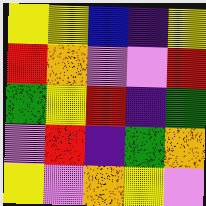[["yellow", "yellow", "blue", "indigo", "yellow"], ["red", "orange", "violet", "violet", "red"], ["green", "yellow", "red", "indigo", "green"], ["violet", "red", "indigo", "green", "orange"], ["yellow", "violet", "orange", "yellow", "violet"]]